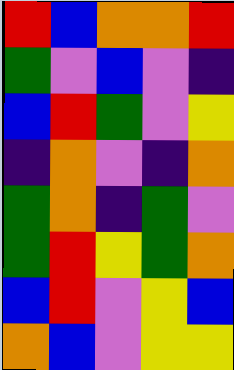[["red", "blue", "orange", "orange", "red"], ["green", "violet", "blue", "violet", "indigo"], ["blue", "red", "green", "violet", "yellow"], ["indigo", "orange", "violet", "indigo", "orange"], ["green", "orange", "indigo", "green", "violet"], ["green", "red", "yellow", "green", "orange"], ["blue", "red", "violet", "yellow", "blue"], ["orange", "blue", "violet", "yellow", "yellow"]]